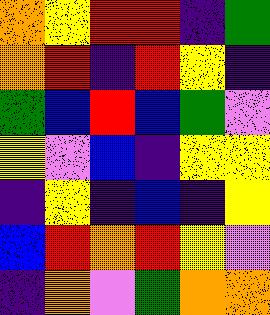[["orange", "yellow", "red", "red", "indigo", "green"], ["orange", "red", "indigo", "red", "yellow", "indigo"], ["green", "blue", "red", "blue", "green", "violet"], ["yellow", "violet", "blue", "indigo", "yellow", "yellow"], ["indigo", "yellow", "indigo", "blue", "indigo", "yellow"], ["blue", "red", "orange", "red", "yellow", "violet"], ["indigo", "orange", "violet", "green", "orange", "orange"]]